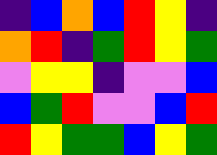[["indigo", "blue", "orange", "blue", "red", "yellow", "indigo"], ["orange", "red", "indigo", "green", "red", "yellow", "green"], ["violet", "yellow", "yellow", "indigo", "violet", "violet", "blue"], ["blue", "green", "red", "violet", "violet", "blue", "red"], ["red", "yellow", "green", "green", "blue", "yellow", "green"]]